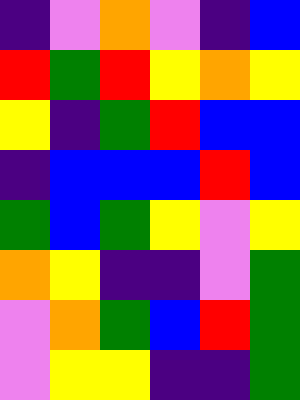[["indigo", "violet", "orange", "violet", "indigo", "blue"], ["red", "green", "red", "yellow", "orange", "yellow"], ["yellow", "indigo", "green", "red", "blue", "blue"], ["indigo", "blue", "blue", "blue", "red", "blue"], ["green", "blue", "green", "yellow", "violet", "yellow"], ["orange", "yellow", "indigo", "indigo", "violet", "green"], ["violet", "orange", "green", "blue", "red", "green"], ["violet", "yellow", "yellow", "indigo", "indigo", "green"]]